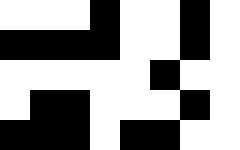[["white", "white", "white", "black", "white", "white", "black", "white"], ["black", "black", "black", "black", "white", "white", "black", "white"], ["white", "white", "white", "white", "white", "black", "white", "white"], ["white", "black", "black", "white", "white", "white", "black", "white"], ["black", "black", "black", "white", "black", "black", "white", "white"]]